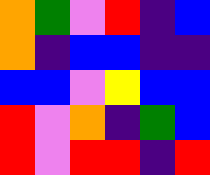[["orange", "green", "violet", "red", "indigo", "blue"], ["orange", "indigo", "blue", "blue", "indigo", "indigo"], ["blue", "blue", "violet", "yellow", "blue", "blue"], ["red", "violet", "orange", "indigo", "green", "blue"], ["red", "violet", "red", "red", "indigo", "red"]]